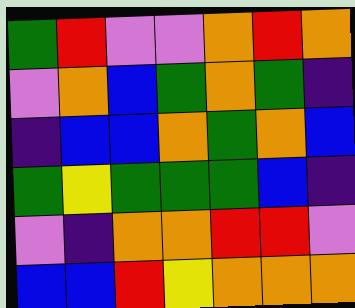[["green", "red", "violet", "violet", "orange", "red", "orange"], ["violet", "orange", "blue", "green", "orange", "green", "indigo"], ["indigo", "blue", "blue", "orange", "green", "orange", "blue"], ["green", "yellow", "green", "green", "green", "blue", "indigo"], ["violet", "indigo", "orange", "orange", "red", "red", "violet"], ["blue", "blue", "red", "yellow", "orange", "orange", "orange"]]